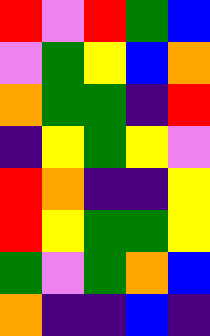[["red", "violet", "red", "green", "blue"], ["violet", "green", "yellow", "blue", "orange"], ["orange", "green", "green", "indigo", "red"], ["indigo", "yellow", "green", "yellow", "violet"], ["red", "orange", "indigo", "indigo", "yellow"], ["red", "yellow", "green", "green", "yellow"], ["green", "violet", "green", "orange", "blue"], ["orange", "indigo", "indigo", "blue", "indigo"]]